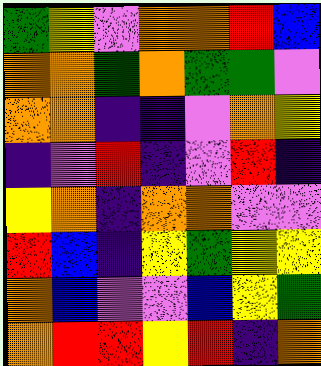[["green", "yellow", "violet", "orange", "orange", "red", "blue"], ["orange", "orange", "green", "orange", "green", "green", "violet"], ["orange", "orange", "indigo", "indigo", "violet", "orange", "yellow"], ["indigo", "violet", "red", "indigo", "violet", "red", "indigo"], ["yellow", "orange", "indigo", "orange", "orange", "violet", "violet"], ["red", "blue", "indigo", "yellow", "green", "yellow", "yellow"], ["orange", "blue", "violet", "violet", "blue", "yellow", "green"], ["orange", "red", "red", "yellow", "red", "indigo", "orange"]]